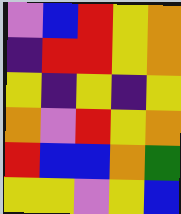[["violet", "blue", "red", "yellow", "orange"], ["indigo", "red", "red", "yellow", "orange"], ["yellow", "indigo", "yellow", "indigo", "yellow"], ["orange", "violet", "red", "yellow", "orange"], ["red", "blue", "blue", "orange", "green"], ["yellow", "yellow", "violet", "yellow", "blue"]]